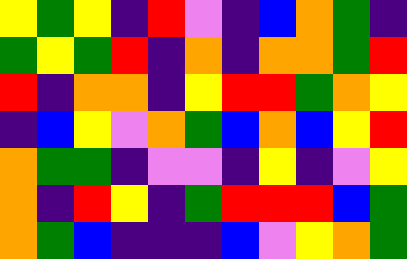[["yellow", "green", "yellow", "indigo", "red", "violet", "indigo", "blue", "orange", "green", "indigo"], ["green", "yellow", "green", "red", "indigo", "orange", "indigo", "orange", "orange", "green", "red"], ["red", "indigo", "orange", "orange", "indigo", "yellow", "red", "red", "green", "orange", "yellow"], ["indigo", "blue", "yellow", "violet", "orange", "green", "blue", "orange", "blue", "yellow", "red"], ["orange", "green", "green", "indigo", "violet", "violet", "indigo", "yellow", "indigo", "violet", "yellow"], ["orange", "indigo", "red", "yellow", "indigo", "green", "red", "red", "red", "blue", "green"], ["orange", "green", "blue", "indigo", "indigo", "indigo", "blue", "violet", "yellow", "orange", "green"]]